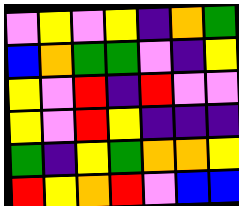[["violet", "yellow", "violet", "yellow", "indigo", "orange", "green"], ["blue", "orange", "green", "green", "violet", "indigo", "yellow"], ["yellow", "violet", "red", "indigo", "red", "violet", "violet"], ["yellow", "violet", "red", "yellow", "indigo", "indigo", "indigo"], ["green", "indigo", "yellow", "green", "orange", "orange", "yellow"], ["red", "yellow", "orange", "red", "violet", "blue", "blue"]]